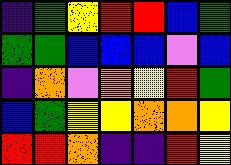[["indigo", "green", "yellow", "red", "red", "blue", "green"], ["green", "green", "blue", "blue", "blue", "violet", "blue"], ["indigo", "orange", "violet", "orange", "yellow", "red", "green"], ["blue", "green", "yellow", "yellow", "orange", "orange", "yellow"], ["red", "red", "orange", "indigo", "indigo", "red", "yellow"]]